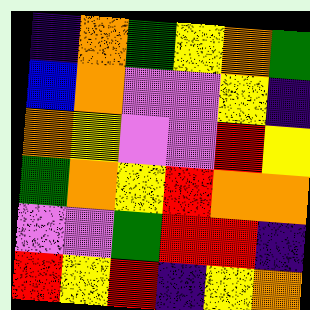[["indigo", "orange", "green", "yellow", "orange", "green"], ["blue", "orange", "violet", "violet", "yellow", "indigo"], ["orange", "yellow", "violet", "violet", "red", "yellow"], ["green", "orange", "yellow", "red", "orange", "orange"], ["violet", "violet", "green", "red", "red", "indigo"], ["red", "yellow", "red", "indigo", "yellow", "orange"]]